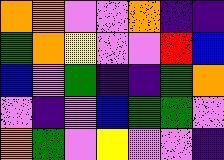[["orange", "orange", "violet", "violet", "orange", "indigo", "indigo"], ["green", "orange", "yellow", "violet", "violet", "red", "blue"], ["blue", "violet", "green", "indigo", "indigo", "green", "orange"], ["violet", "indigo", "violet", "blue", "green", "green", "violet"], ["orange", "green", "violet", "yellow", "violet", "violet", "indigo"]]